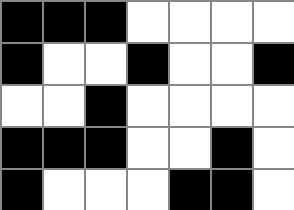[["black", "black", "black", "white", "white", "white", "white"], ["black", "white", "white", "black", "white", "white", "black"], ["white", "white", "black", "white", "white", "white", "white"], ["black", "black", "black", "white", "white", "black", "white"], ["black", "white", "white", "white", "black", "black", "white"]]